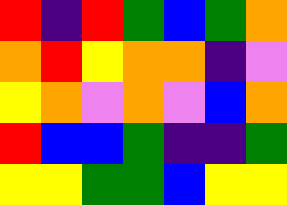[["red", "indigo", "red", "green", "blue", "green", "orange"], ["orange", "red", "yellow", "orange", "orange", "indigo", "violet"], ["yellow", "orange", "violet", "orange", "violet", "blue", "orange"], ["red", "blue", "blue", "green", "indigo", "indigo", "green"], ["yellow", "yellow", "green", "green", "blue", "yellow", "yellow"]]